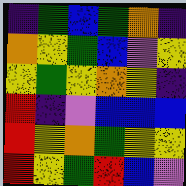[["indigo", "green", "blue", "green", "orange", "indigo"], ["orange", "yellow", "green", "blue", "violet", "yellow"], ["yellow", "green", "yellow", "orange", "yellow", "indigo"], ["red", "indigo", "violet", "blue", "blue", "blue"], ["red", "yellow", "orange", "green", "yellow", "yellow"], ["red", "yellow", "green", "red", "blue", "violet"]]